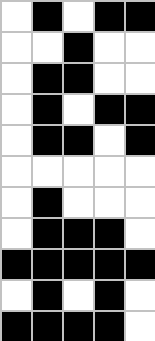[["white", "black", "white", "black", "black"], ["white", "white", "black", "white", "white"], ["white", "black", "black", "white", "white"], ["white", "black", "white", "black", "black"], ["white", "black", "black", "white", "black"], ["white", "white", "white", "white", "white"], ["white", "black", "white", "white", "white"], ["white", "black", "black", "black", "white"], ["black", "black", "black", "black", "black"], ["white", "black", "white", "black", "white"], ["black", "black", "black", "black", "white"]]